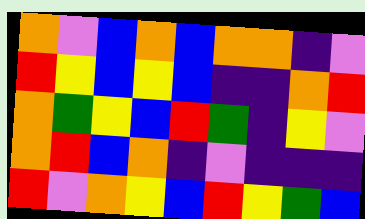[["orange", "violet", "blue", "orange", "blue", "orange", "orange", "indigo", "violet"], ["red", "yellow", "blue", "yellow", "blue", "indigo", "indigo", "orange", "red"], ["orange", "green", "yellow", "blue", "red", "green", "indigo", "yellow", "violet"], ["orange", "red", "blue", "orange", "indigo", "violet", "indigo", "indigo", "indigo"], ["red", "violet", "orange", "yellow", "blue", "red", "yellow", "green", "blue"]]